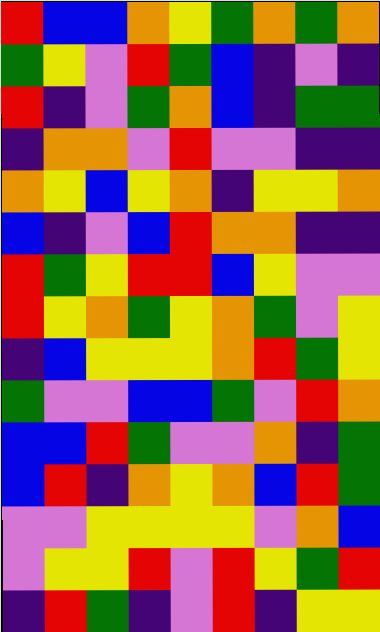[["red", "blue", "blue", "orange", "yellow", "green", "orange", "green", "orange"], ["green", "yellow", "violet", "red", "green", "blue", "indigo", "violet", "indigo"], ["red", "indigo", "violet", "green", "orange", "blue", "indigo", "green", "green"], ["indigo", "orange", "orange", "violet", "red", "violet", "violet", "indigo", "indigo"], ["orange", "yellow", "blue", "yellow", "orange", "indigo", "yellow", "yellow", "orange"], ["blue", "indigo", "violet", "blue", "red", "orange", "orange", "indigo", "indigo"], ["red", "green", "yellow", "red", "red", "blue", "yellow", "violet", "violet"], ["red", "yellow", "orange", "green", "yellow", "orange", "green", "violet", "yellow"], ["indigo", "blue", "yellow", "yellow", "yellow", "orange", "red", "green", "yellow"], ["green", "violet", "violet", "blue", "blue", "green", "violet", "red", "orange"], ["blue", "blue", "red", "green", "violet", "violet", "orange", "indigo", "green"], ["blue", "red", "indigo", "orange", "yellow", "orange", "blue", "red", "green"], ["violet", "violet", "yellow", "yellow", "yellow", "yellow", "violet", "orange", "blue"], ["violet", "yellow", "yellow", "red", "violet", "red", "yellow", "green", "red"], ["indigo", "red", "green", "indigo", "violet", "red", "indigo", "yellow", "yellow"]]